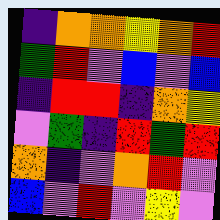[["indigo", "orange", "orange", "yellow", "orange", "red"], ["green", "red", "violet", "blue", "violet", "blue"], ["indigo", "red", "red", "indigo", "orange", "yellow"], ["violet", "green", "indigo", "red", "green", "red"], ["orange", "indigo", "violet", "orange", "red", "violet"], ["blue", "violet", "red", "violet", "yellow", "violet"]]